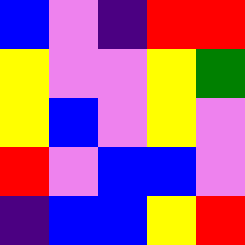[["blue", "violet", "indigo", "red", "red"], ["yellow", "violet", "violet", "yellow", "green"], ["yellow", "blue", "violet", "yellow", "violet"], ["red", "violet", "blue", "blue", "violet"], ["indigo", "blue", "blue", "yellow", "red"]]